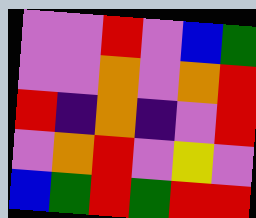[["violet", "violet", "red", "violet", "blue", "green"], ["violet", "violet", "orange", "violet", "orange", "red"], ["red", "indigo", "orange", "indigo", "violet", "red"], ["violet", "orange", "red", "violet", "yellow", "violet"], ["blue", "green", "red", "green", "red", "red"]]